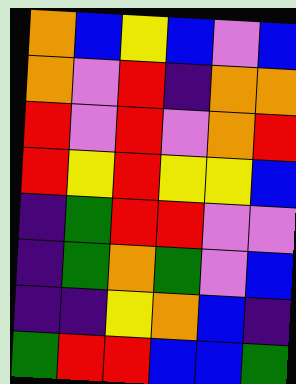[["orange", "blue", "yellow", "blue", "violet", "blue"], ["orange", "violet", "red", "indigo", "orange", "orange"], ["red", "violet", "red", "violet", "orange", "red"], ["red", "yellow", "red", "yellow", "yellow", "blue"], ["indigo", "green", "red", "red", "violet", "violet"], ["indigo", "green", "orange", "green", "violet", "blue"], ["indigo", "indigo", "yellow", "orange", "blue", "indigo"], ["green", "red", "red", "blue", "blue", "green"]]